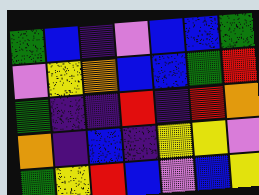[["green", "blue", "indigo", "violet", "blue", "blue", "green"], ["violet", "yellow", "orange", "blue", "blue", "green", "red"], ["green", "indigo", "indigo", "red", "indigo", "red", "orange"], ["orange", "indigo", "blue", "indigo", "yellow", "yellow", "violet"], ["green", "yellow", "red", "blue", "violet", "blue", "yellow"]]